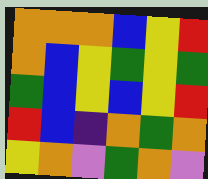[["orange", "orange", "orange", "blue", "yellow", "red"], ["orange", "blue", "yellow", "green", "yellow", "green"], ["green", "blue", "yellow", "blue", "yellow", "red"], ["red", "blue", "indigo", "orange", "green", "orange"], ["yellow", "orange", "violet", "green", "orange", "violet"]]